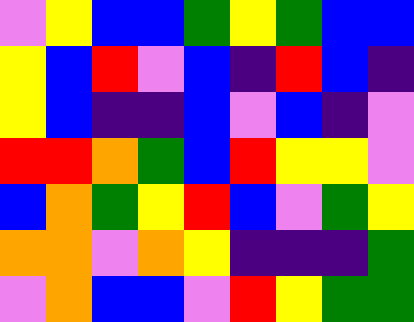[["violet", "yellow", "blue", "blue", "green", "yellow", "green", "blue", "blue"], ["yellow", "blue", "red", "violet", "blue", "indigo", "red", "blue", "indigo"], ["yellow", "blue", "indigo", "indigo", "blue", "violet", "blue", "indigo", "violet"], ["red", "red", "orange", "green", "blue", "red", "yellow", "yellow", "violet"], ["blue", "orange", "green", "yellow", "red", "blue", "violet", "green", "yellow"], ["orange", "orange", "violet", "orange", "yellow", "indigo", "indigo", "indigo", "green"], ["violet", "orange", "blue", "blue", "violet", "red", "yellow", "green", "green"]]